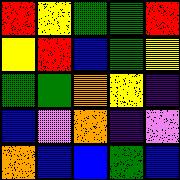[["red", "yellow", "green", "green", "red"], ["yellow", "red", "blue", "green", "yellow"], ["green", "green", "orange", "yellow", "indigo"], ["blue", "violet", "orange", "indigo", "violet"], ["orange", "blue", "blue", "green", "blue"]]